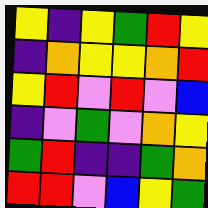[["yellow", "indigo", "yellow", "green", "red", "yellow"], ["indigo", "orange", "yellow", "yellow", "orange", "red"], ["yellow", "red", "violet", "red", "violet", "blue"], ["indigo", "violet", "green", "violet", "orange", "yellow"], ["green", "red", "indigo", "indigo", "green", "orange"], ["red", "red", "violet", "blue", "yellow", "green"]]